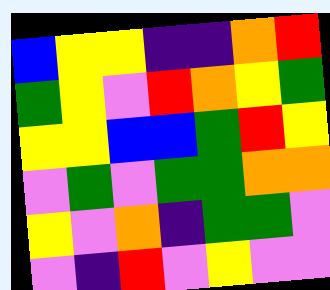[["blue", "yellow", "yellow", "indigo", "indigo", "orange", "red"], ["green", "yellow", "violet", "red", "orange", "yellow", "green"], ["yellow", "yellow", "blue", "blue", "green", "red", "yellow"], ["violet", "green", "violet", "green", "green", "orange", "orange"], ["yellow", "violet", "orange", "indigo", "green", "green", "violet"], ["violet", "indigo", "red", "violet", "yellow", "violet", "violet"]]